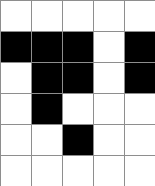[["white", "white", "white", "white", "white"], ["black", "black", "black", "white", "black"], ["white", "black", "black", "white", "black"], ["white", "black", "white", "white", "white"], ["white", "white", "black", "white", "white"], ["white", "white", "white", "white", "white"]]